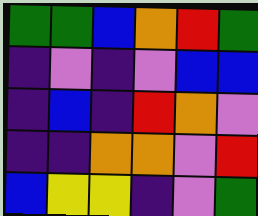[["green", "green", "blue", "orange", "red", "green"], ["indigo", "violet", "indigo", "violet", "blue", "blue"], ["indigo", "blue", "indigo", "red", "orange", "violet"], ["indigo", "indigo", "orange", "orange", "violet", "red"], ["blue", "yellow", "yellow", "indigo", "violet", "green"]]